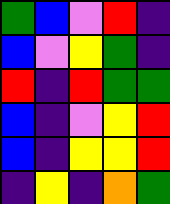[["green", "blue", "violet", "red", "indigo"], ["blue", "violet", "yellow", "green", "indigo"], ["red", "indigo", "red", "green", "green"], ["blue", "indigo", "violet", "yellow", "red"], ["blue", "indigo", "yellow", "yellow", "red"], ["indigo", "yellow", "indigo", "orange", "green"]]